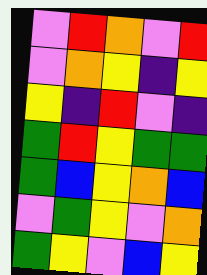[["violet", "red", "orange", "violet", "red"], ["violet", "orange", "yellow", "indigo", "yellow"], ["yellow", "indigo", "red", "violet", "indigo"], ["green", "red", "yellow", "green", "green"], ["green", "blue", "yellow", "orange", "blue"], ["violet", "green", "yellow", "violet", "orange"], ["green", "yellow", "violet", "blue", "yellow"]]